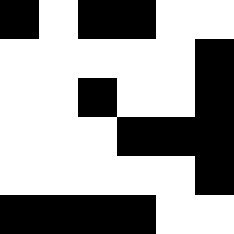[["black", "white", "black", "black", "white", "white"], ["white", "white", "white", "white", "white", "black"], ["white", "white", "black", "white", "white", "black"], ["white", "white", "white", "black", "black", "black"], ["white", "white", "white", "white", "white", "black"], ["black", "black", "black", "black", "white", "white"]]